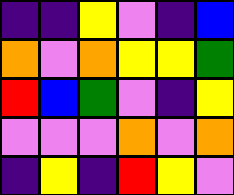[["indigo", "indigo", "yellow", "violet", "indigo", "blue"], ["orange", "violet", "orange", "yellow", "yellow", "green"], ["red", "blue", "green", "violet", "indigo", "yellow"], ["violet", "violet", "violet", "orange", "violet", "orange"], ["indigo", "yellow", "indigo", "red", "yellow", "violet"]]